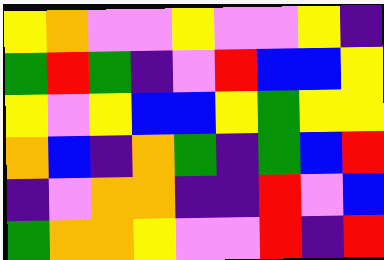[["yellow", "orange", "violet", "violet", "yellow", "violet", "violet", "yellow", "indigo"], ["green", "red", "green", "indigo", "violet", "red", "blue", "blue", "yellow"], ["yellow", "violet", "yellow", "blue", "blue", "yellow", "green", "yellow", "yellow"], ["orange", "blue", "indigo", "orange", "green", "indigo", "green", "blue", "red"], ["indigo", "violet", "orange", "orange", "indigo", "indigo", "red", "violet", "blue"], ["green", "orange", "orange", "yellow", "violet", "violet", "red", "indigo", "red"]]